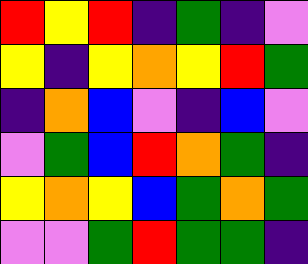[["red", "yellow", "red", "indigo", "green", "indigo", "violet"], ["yellow", "indigo", "yellow", "orange", "yellow", "red", "green"], ["indigo", "orange", "blue", "violet", "indigo", "blue", "violet"], ["violet", "green", "blue", "red", "orange", "green", "indigo"], ["yellow", "orange", "yellow", "blue", "green", "orange", "green"], ["violet", "violet", "green", "red", "green", "green", "indigo"]]